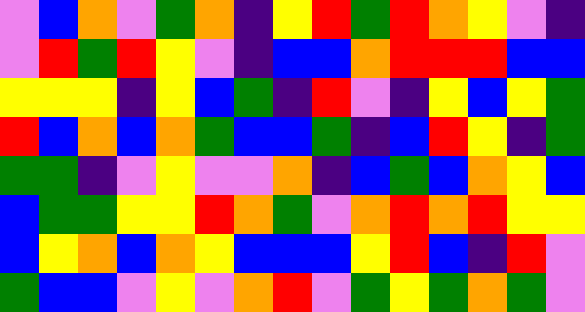[["violet", "blue", "orange", "violet", "green", "orange", "indigo", "yellow", "red", "green", "red", "orange", "yellow", "violet", "indigo"], ["violet", "red", "green", "red", "yellow", "violet", "indigo", "blue", "blue", "orange", "red", "red", "red", "blue", "blue"], ["yellow", "yellow", "yellow", "indigo", "yellow", "blue", "green", "indigo", "red", "violet", "indigo", "yellow", "blue", "yellow", "green"], ["red", "blue", "orange", "blue", "orange", "green", "blue", "blue", "green", "indigo", "blue", "red", "yellow", "indigo", "green"], ["green", "green", "indigo", "violet", "yellow", "violet", "violet", "orange", "indigo", "blue", "green", "blue", "orange", "yellow", "blue"], ["blue", "green", "green", "yellow", "yellow", "red", "orange", "green", "violet", "orange", "red", "orange", "red", "yellow", "yellow"], ["blue", "yellow", "orange", "blue", "orange", "yellow", "blue", "blue", "blue", "yellow", "red", "blue", "indigo", "red", "violet"], ["green", "blue", "blue", "violet", "yellow", "violet", "orange", "red", "violet", "green", "yellow", "green", "orange", "green", "violet"]]